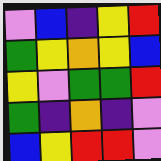[["violet", "blue", "indigo", "yellow", "red"], ["green", "yellow", "orange", "yellow", "blue"], ["yellow", "violet", "green", "green", "red"], ["green", "indigo", "orange", "indigo", "violet"], ["blue", "yellow", "red", "red", "violet"]]